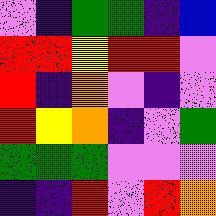[["violet", "indigo", "green", "green", "indigo", "blue"], ["red", "red", "yellow", "red", "red", "violet"], ["red", "indigo", "orange", "violet", "indigo", "violet"], ["red", "yellow", "orange", "indigo", "violet", "green"], ["green", "green", "green", "violet", "violet", "violet"], ["indigo", "indigo", "red", "violet", "red", "orange"]]